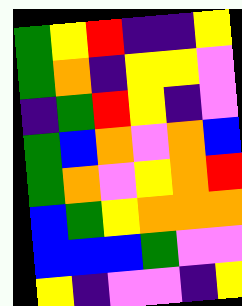[["green", "yellow", "red", "indigo", "indigo", "yellow"], ["green", "orange", "indigo", "yellow", "yellow", "violet"], ["indigo", "green", "red", "yellow", "indigo", "violet"], ["green", "blue", "orange", "violet", "orange", "blue"], ["green", "orange", "violet", "yellow", "orange", "red"], ["blue", "green", "yellow", "orange", "orange", "orange"], ["blue", "blue", "blue", "green", "violet", "violet"], ["yellow", "indigo", "violet", "violet", "indigo", "yellow"]]